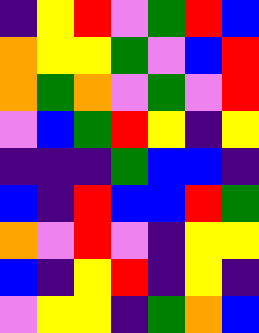[["indigo", "yellow", "red", "violet", "green", "red", "blue"], ["orange", "yellow", "yellow", "green", "violet", "blue", "red"], ["orange", "green", "orange", "violet", "green", "violet", "red"], ["violet", "blue", "green", "red", "yellow", "indigo", "yellow"], ["indigo", "indigo", "indigo", "green", "blue", "blue", "indigo"], ["blue", "indigo", "red", "blue", "blue", "red", "green"], ["orange", "violet", "red", "violet", "indigo", "yellow", "yellow"], ["blue", "indigo", "yellow", "red", "indigo", "yellow", "indigo"], ["violet", "yellow", "yellow", "indigo", "green", "orange", "blue"]]